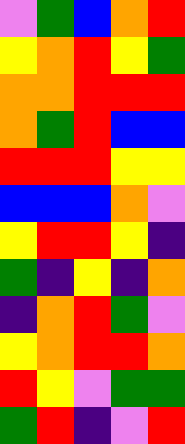[["violet", "green", "blue", "orange", "red"], ["yellow", "orange", "red", "yellow", "green"], ["orange", "orange", "red", "red", "red"], ["orange", "green", "red", "blue", "blue"], ["red", "red", "red", "yellow", "yellow"], ["blue", "blue", "blue", "orange", "violet"], ["yellow", "red", "red", "yellow", "indigo"], ["green", "indigo", "yellow", "indigo", "orange"], ["indigo", "orange", "red", "green", "violet"], ["yellow", "orange", "red", "red", "orange"], ["red", "yellow", "violet", "green", "green"], ["green", "red", "indigo", "violet", "red"]]